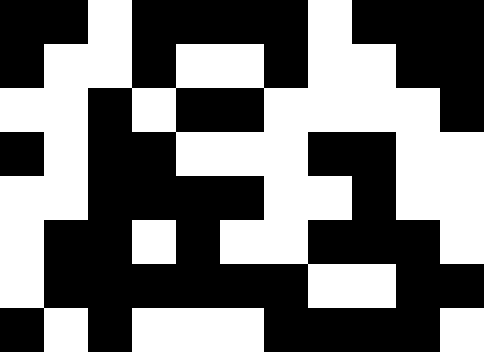[["black", "black", "white", "black", "black", "black", "black", "white", "black", "black", "black"], ["black", "white", "white", "black", "white", "white", "black", "white", "white", "black", "black"], ["white", "white", "black", "white", "black", "black", "white", "white", "white", "white", "black"], ["black", "white", "black", "black", "white", "white", "white", "black", "black", "white", "white"], ["white", "white", "black", "black", "black", "black", "white", "white", "black", "white", "white"], ["white", "black", "black", "white", "black", "white", "white", "black", "black", "black", "white"], ["white", "black", "black", "black", "black", "black", "black", "white", "white", "black", "black"], ["black", "white", "black", "white", "white", "white", "black", "black", "black", "black", "white"]]